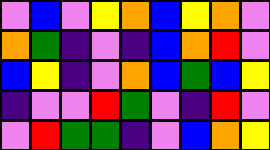[["violet", "blue", "violet", "yellow", "orange", "blue", "yellow", "orange", "violet"], ["orange", "green", "indigo", "violet", "indigo", "blue", "orange", "red", "violet"], ["blue", "yellow", "indigo", "violet", "orange", "blue", "green", "blue", "yellow"], ["indigo", "violet", "violet", "red", "green", "violet", "indigo", "red", "violet"], ["violet", "red", "green", "green", "indigo", "violet", "blue", "orange", "yellow"]]